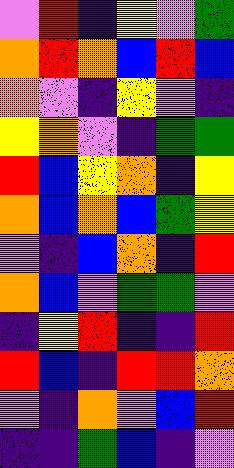[["violet", "red", "indigo", "yellow", "violet", "green"], ["orange", "red", "orange", "blue", "red", "blue"], ["orange", "violet", "indigo", "yellow", "violet", "indigo"], ["yellow", "orange", "violet", "indigo", "green", "green"], ["red", "blue", "yellow", "orange", "indigo", "yellow"], ["orange", "blue", "orange", "blue", "green", "yellow"], ["violet", "indigo", "blue", "orange", "indigo", "red"], ["orange", "blue", "violet", "green", "green", "violet"], ["indigo", "yellow", "red", "indigo", "indigo", "red"], ["red", "blue", "indigo", "red", "red", "orange"], ["violet", "indigo", "orange", "violet", "blue", "red"], ["indigo", "indigo", "green", "blue", "indigo", "violet"]]